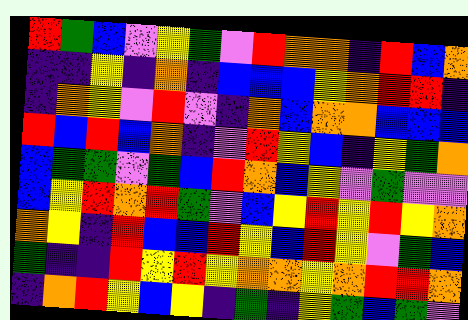[["red", "green", "blue", "violet", "yellow", "green", "violet", "red", "orange", "orange", "indigo", "red", "blue", "orange"], ["indigo", "indigo", "yellow", "indigo", "orange", "indigo", "blue", "blue", "blue", "yellow", "orange", "red", "red", "indigo"], ["indigo", "orange", "yellow", "violet", "red", "violet", "indigo", "orange", "blue", "orange", "orange", "blue", "blue", "blue"], ["red", "blue", "red", "blue", "orange", "indigo", "violet", "red", "yellow", "blue", "indigo", "yellow", "green", "orange"], ["blue", "green", "green", "violet", "green", "blue", "red", "orange", "blue", "yellow", "violet", "green", "violet", "violet"], ["blue", "yellow", "red", "orange", "red", "green", "violet", "blue", "yellow", "red", "yellow", "red", "yellow", "orange"], ["orange", "yellow", "indigo", "red", "blue", "blue", "red", "yellow", "blue", "red", "yellow", "violet", "green", "blue"], ["green", "indigo", "indigo", "red", "yellow", "red", "yellow", "orange", "orange", "yellow", "orange", "red", "red", "orange"], ["indigo", "orange", "red", "yellow", "blue", "yellow", "indigo", "green", "indigo", "yellow", "green", "blue", "green", "violet"]]